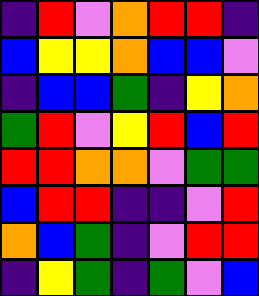[["indigo", "red", "violet", "orange", "red", "red", "indigo"], ["blue", "yellow", "yellow", "orange", "blue", "blue", "violet"], ["indigo", "blue", "blue", "green", "indigo", "yellow", "orange"], ["green", "red", "violet", "yellow", "red", "blue", "red"], ["red", "red", "orange", "orange", "violet", "green", "green"], ["blue", "red", "red", "indigo", "indigo", "violet", "red"], ["orange", "blue", "green", "indigo", "violet", "red", "red"], ["indigo", "yellow", "green", "indigo", "green", "violet", "blue"]]